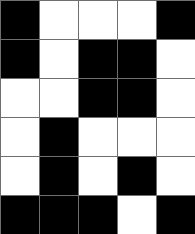[["black", "white", "white", "white", "black"], ["black", "white", "black", "black", "white"], ["white", "white", "black", "black", "white"], ["white", "black", "white", "white", "white"], ["white", "black", "white", "black", "white"], ["black", "black", "black", "white", "black"]]